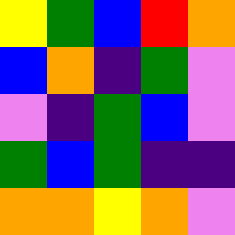[["yellow", "green", "blue", "red", "orange"], ["blue", "orange", "indigo", "green", "violet"], ["violet", "indigo", "green", "blue", "violet"], ["green", "blue", "green", "indigo", "indigo"], ["orange", "orange", "yellow", "orange", "violet"]]